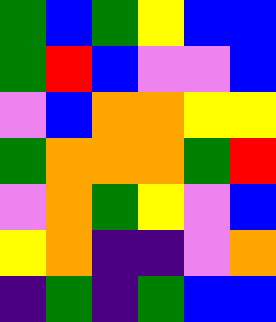[["green", "blue", "green", "yellow", "blue", "blue"], ["green", "red", "blue", "violet", "violet", "blue"], ["violet", "blue", "orange", "orange", "yellow", "yellow"], ["green", "orange", "orange", "orange", "green", "red"], ["violet", "orange", "green", "yellow", "violet", "blue"], ["yellow", "orange", "indigo", "indigo", "violet", "orange"], ["indigo", "green", "indigo", "green", "blue", "blue"]]